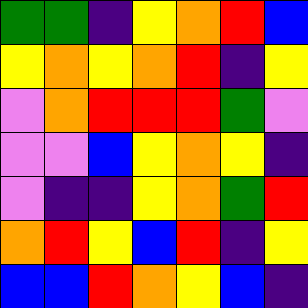[["green", "green", "indigo", "yellow", "orange", "red", "blue"], ["yellow", "orange", "yellow", "orange", "red", "indigo", "yellow"], ["violet", "orange", "red", "red", "red", "green", "violet"], ["violet", "violet", "blue", "yellow", "orange", "yellow", "indigo"], ["violet", "indigo", "indigo", "yellow", "orange", "green", "red"], ["orange", "red", "yellow", "blue", "red", "indigo", "yellow"], ["blue", "blue", "red", "orange", "yellow", "blue", "indigo"]]